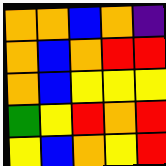[["orange", "orange", "blue", "orange", "indigo"], ["orange", "blue", "orange", "red", "red"], ["orange", "blue", "yellow", "yellow", "yellow"], ["green", "yellow", "red", "orange", "red"], ["yellow", "blue", "orange", "yellow", "red"]]